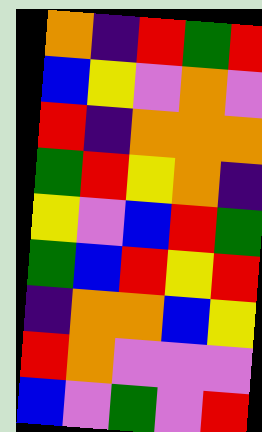[["orange", "indigo", "red", "green", "red"], ["blue", "yellow", "violet", "orange", "violet"], ["red", "indigo", "orange", "orange", "orange"], ["green", "red", "yellow", "orange", "indigo"], ["yellow", "violet", "blue", "red", "green"], ["green", "blue", "red", "yellow", "red"], ["indigo", "orange", "orange", "blue", "yellow"], ["red", "orange", "violet", "violet", "violet"], ["blue", "violet", "green", "violet", "red"]]